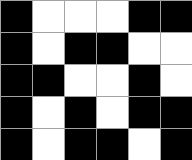[["black", "white", "white", "white", "black", "black"], ["black", "white", "black", "black", "white", "white"], ["black", "black", "white", "white", "black", "white"], ["black", "white", "black", "white", "black", "black"], ["black", "white", "black", "black", "white", "black"]]